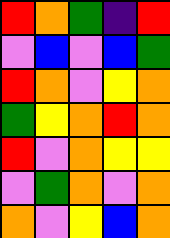[["red", "orange", "green", "indigo", "red"], ["violet", "blue", "violet", "blue", "green"], ["red", "orange", "violet", "yellow", "orange"], ["green", "yellow", "orange", "red", "orange"], ["red", "violet", "orange", "yellow", "yellow"], ["violet", "green", "orange", "violet", "orange"], ["orange", "violet", "yellow", "blue", "orange"]]